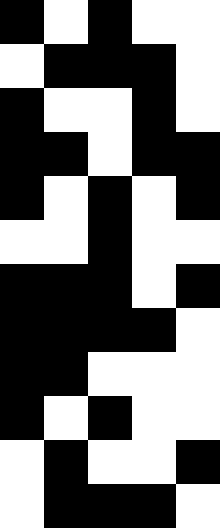[["black", "white", "black", "white", "white"], ["white", "black", "black", "black", "white"], ["black", "white", "white", "black", "white"], ["black", "black", "white", "black", "black"], ["black", "white", "black", "white", "black"], ["white", "white", "black", "white", "white"], ["black", "black", "black", "white", "black"], ["black", "black", "black", "black", "white"], ["black", "black", "white", "white", "white"], ["black", "white", "black", "white", "white"], ["white", "black", "white", "white", "black"], ["white", "black", "black", "black", "white"]]